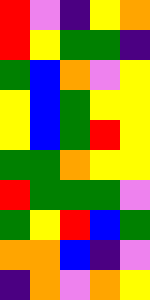[["red", "violet", "indigo", "yellow", "orange"], ["red", "yellow", "green", "green", "indigo"], ["green", "blue", "orange", "violet", "yellow"], ["yellow", "blue", "green", "yellow", "yellow"], ["yellow", "blue", "green", "red", "yellow"], ["green", "green", "orange", "yellow", "yellow"], ["red", "green", "green", "green", "violet"], ["green", "yellow", "red", "blue", "green"], ["orange", "orange", "blue", "indigo", "violet"], ["indigo", "orange", "violet", "orange", "yellow"]]